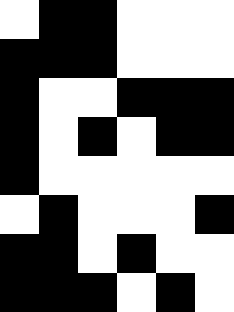[["white", "black", "black", "white", "white", "white"], ["black", "black", "black", "white", "white", "white"], ["black", "white", "white", "black", "black", "black"], ["black", "white", "black", "white", "black", "black"], ["black", "white", "white", "white", "white", "white"], ["white", "black", "white", "white", "white", "black"], ["black", "black", "white", "black", "white", "white"], ["black", "black", "black", "white", "black", "white"]]